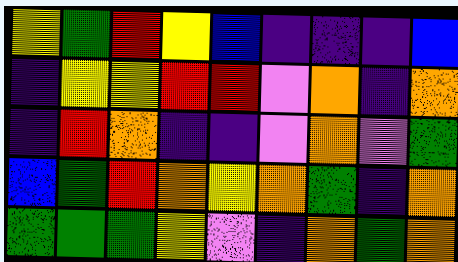[["yellow", "green", "red", "yellow", "blue", "indigo", "indigo", "indigo", "blue"], ["indigo", "yellow", "yellow", "red", "red", "violet", "orange", "indigo", "orange"], ["indigo", "red", "orange", "indigo", "indigo", "violet", "orange", "violet", "green"], ["blue", "green", "red", "orange", "yellow", "orange", "green", "indigo", "orange"], ["green", "green", "green", "yellow", "violet", "indigo", "orange", "green", "orange"]]